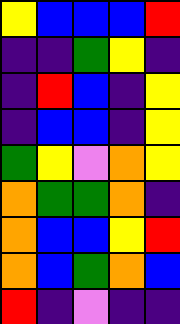[["yellow", "blue", "blue", "blue", "red"], ["indigo", "indigo", "green", "yellow", "indigo"], ["indigo", "red", "blue", "indigo", "yellow"], ["indigo", "blue", "blue", "indigo", "yellow"], ["green", "yellow", "violet", "orange", "yellow"], ["orange", "green", "green", "orange", "indigo"], ["orange", "blue", "blue", "yellow", "red"], ["orange", "blue", "green", "orange", "blue"], ["red", "indigo", "violet", "indigo", "indigo"]]